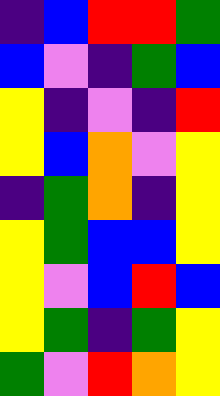[["indigo", "blue", "red", "red", "green"], ["blue", "violet", "indigo", "green", "blue"], ["yellow", "indigo", "violet", "indigo", "red"], ["yellow", "blue", "orange", "violet", "yellow"], ["indigo", "green", "orange", "indigo", "yellow"], ["yellow", "green", "blue", "blue", "yellow"], ["yellow", "violet", "blue", "red", "blue"], ["yellow", "green", "indigo", "green", "yellow"], ["green", "violet", "red", "orange", "yellow"]]